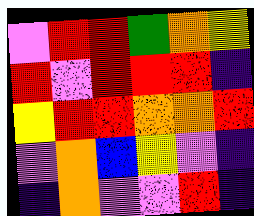[["violet", "red", "red", "green", "orange", "yellow"], ["red", "violet", "red", "red", "red", "indigo"], ["yellow", "red", "red", "orange", "orange", "red"], ["violet", "orange", "blue", "yellow", "violet", "indigo"], ["indigo", "orange", "violet", "violet", "red", "indigo"]]